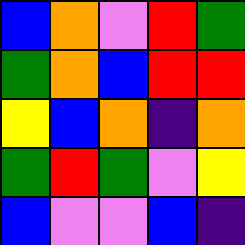[["blue", "orange", "violet", "red", "green"], ["green", "orange", "blue", "red", "red"], ["yellow", "blue", "orange", "indigo", "orange"], ["green", "red", "green", "violet", "yellow"], ["blue", "violet", "violet", "blue", "indigo"]]